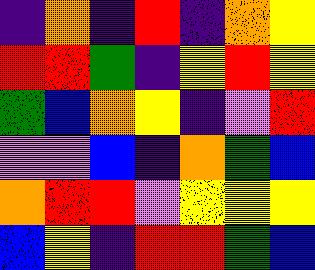[["indigo", "orange", "indigo", "red", "indigo", "orange", "yellow"], ["red", "red", "green", "indigo", "yellow", "red", "yellow"], ["green", "blue", "orange", "yellow", "indigo", "violet", "red"], ["violet", "violet", "blue", "indigo", "orange", "green", "blue"], ["orange", "red", "red", "violet", "yellow", "yellow", "yellow"], ["blue", "yellow", "indigo", "red", "red", "green", "blue"]]